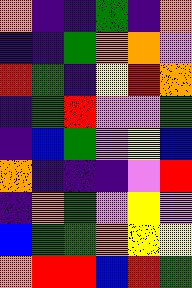[["orange", "indigo", "indigo", "green", "indigo", "orange"], ["indigo", "indigo", "green", "orange", "orange", "violet"], ["red", "green", "indigo", "yellow", "red", "orange"], ["indigo", "green", "red", "violet", "violet", "green"], ["indigo", "blue", "green", "violet", "yellow", "blue"], ["orange", "indigo", "indigo", "indigo", "violet", "red"], ["indigo", "orange", "green", "violet", "yellow", "violet"], ["blue", "green", "green", "orange", "yellow", "yellow"], ["orange", "red", "red", "blue", "red", "green"]]